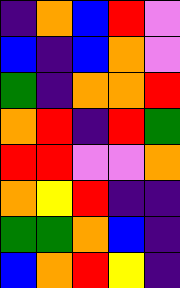[["indigo", "orange", "blue", "red", "violet"], ["blue", "indigo", "blue", "orange", "violet"], ["green", "indigo", "orange", "orange", "red"], ["orange", "red", "indigo", "red", "green"], ["red", "red", "violet", "violet", "orange"], ["orange", "yellow", "red", "indigo", "indigo"], ["green", "green", "orange", "blue", "indigo"], ["blue", "orange", "red", "yellow", "indigo"]]